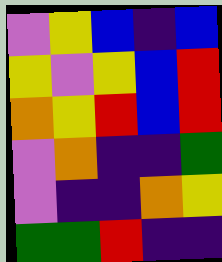[["violet", "yellow", "blue", "indigo", "blue"], ["yellow", "violet", "yellow", "blue", "red"], ["orange", "yellow", "red", "blue", "red"], ["violet", "orange", "indigo", "indigo", "green"], ["violet", "indigo", "indigo", "orange", "yellow"], ["green", "green", "red", "indigo", "indigo"]]